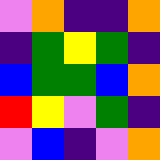[["violet", "orange", "indigo", "indigo", "orange"], ["indigo", "green", "yellow", "green", "indigo"], ["blue", "green", "green", "blue", "orange"], ["red", "yellow", "violet", "green", "indigo"], ["violet", "blue", "indigo", "violet", "orange"]]